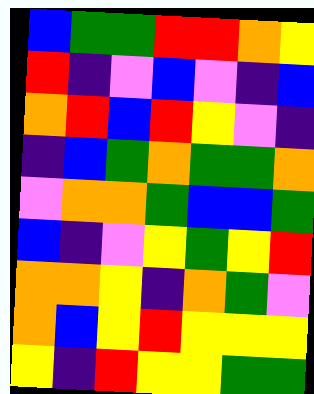[["blue", "green", "green", "red", "red", "orange", "yellow"], ["red", "indigo", "violet", "blue", "violet", "indigo", "blue"], ["orange", "red", "blue", "red", "yellow", "violet", "indigo"], ["indigo", "blue", "green", "orange", "green", "green", "orange"], ["violet", "orange", "orange", "green", "blue", "blue", "green"], ["blue", "indigo", "violet", "yellow", "green", "yellow", "red"], ["orange", "orange", "yellow", "indigo", "orange", "green", "violet"], ["orange", "blue", "yellow", "red", "yellow", "yellow", "yellow"], ["yellow", "indigo", "red", "yellow", "yellow", "green", "green"]]